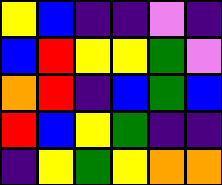[["yellow", "blue", "indigo", "indigo", "violet", "indigo"], ["blue", "red", "yellow", "yellow", "green", "violet"], ["orange", "red", "indigo", "blue", "green", "blue"], ["red", "blue", "yellow", "green", "indigo", "indigo"], ["indigo", "yellow", "green", "yellow", "orange", "orange"]]